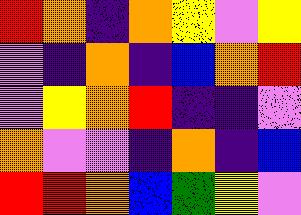[["red", "orange", "indigo", "orange", "yellow", "violet", "yellow"], ["violet", "indigo", "orange", "indigo", "blue", "orange", "red"], ["violet", "yellow", "orange", "red", "indigo", "indigo", "violet"], ["orange", "violet", "violet", "indigo", "orange", "indigo", "blue"], ["red", "red", "orange", "blue", "green", "yellow", "violet"]]